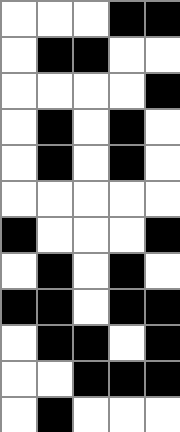[["white", "white", "white", "black", "black"], ["white", "black", "black", "white", "white"], ["white", "white", "white", "white", "black"], ["white", "black", "white", "black", "white"], ["white", "black", "white", "black", "white"], ["white", "white", "white", "white", "white"], ["black", "white", "white", "white", "black"], ["white", "black", "white", "black", "white"], ["black", "black", "white", "black", "black"], ["white", "black", "black", "white", "black"], ["white", "white", "black", "black", "black"], ["white", "black", "white", "white", "white"]]